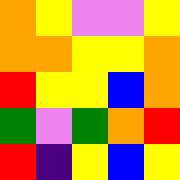[["orange", "yellow", "violet", "violet", "yellow"], ["orange", "orange", "yellow", "yellow", "orange"], ["red", "yellow", "yellow", "blue", "orange"], ["green", "violet", "green", "orange", "red"], ["red", "indigo", "yellow", "blue", "yellow"]]